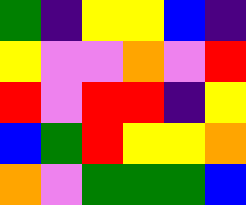[["green", "indigo", "yellow", "yellow", "blue", "indigo"], ["yellow", "violet", "violet", "orange", "violet", "red"], ["red", "violet", "red", "red", "indigo", "yellow"], ["blue", "green", "red", "yellow", "yellow", "orange"], ["orange", "violet", "green", "green", "green", "blue"]]